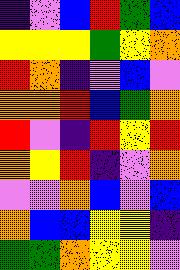[["indigo", "violet", "blue", "red", "green", "blue"], ["yellow", "yellow", "yellow", "green", "yellow", "orange"], ["red", "orange", "indigo", "violet", "blue", "violet"], ["orange", "orange", "red", "blue", "green", "orange"], ["red", "violet", "indigo", "red", "yellow", "red"], ["orange", "yellow", "red", "indigo", "violet", "orange"], ["violet", "violet", "orange", "blue", "violet", "blue"], ["orange", "blue", "blue", "yellow", "yellow", "indigo"], ["green", "green", "orange", "yellow", "yellow", "violet"]]